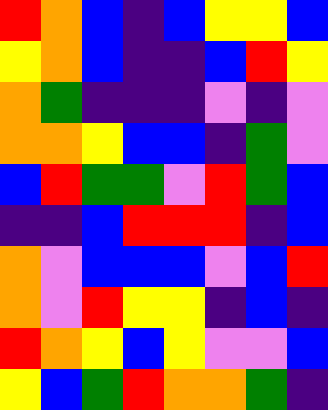[["red", "orange", "blue", "indigo", "blue", "yellow", "yellow", "blue"], ["yellow", "orange", "blue", "indigo", "indigo", "blue", "red", "yellow"], ["orange", "green", "indigo", "indigo", "indigo", "violet", "indigo", "violet"], ["orange", "orange", "yellow", "blue", "blue", "indigo", "green", "violet"], ["blue", "red", "green", "green", "violet", "red", "green", "blue"], ["indigo", "indigo", "blue", "red", "red", "red", "indigo", "blue"], ["orange", "violet", "blue", "blue", "blue", "violet", "blue", "red"], ["orange", "violet", "red", "yellow", "yellow", "indigo", "blue", "indigo"], ["red", "orange", "yellow", "blue", "yellow", "violet", "violet", "blue"], ["yellow", "blue", "green", "red", "orange", "orange", "green", "indigo"]]